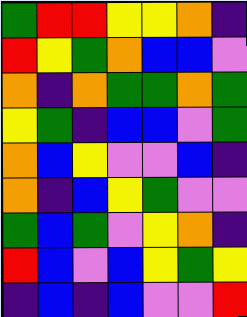[["green", "red", "red", "yellow", "yellow", "orange", "indigo"], ["red", "yellow", "green", "orange", "blue", "blue", "violet"], ["orange", "indigo", "orange", "green", "green", "orange", "green"], ["yellow", "green", "indigo", "blue", "blue", "violet", "green"], ["orange", "blue", "yellow", "violet", "violet", "blue", "indigo"], ["orange", "indigo", "blue", "yellow", "green", "violet", "violet"], ["green", "blue", "green", "violet", "yellow", "orange", "indigo"], ["red", "blue", "violet", "blue", "yellow", "green", "yellow"], ["indigo", "blue", "indigo", "blue", "violet", "violet", "red"]]